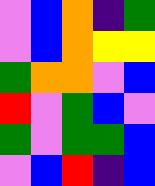[["violet", "blue", "orange", "indigo", "green"], ["violet", "blue", "orange", "yellow", "yellow"], ["green", "orange", "orange", "violet", "blue"], ["red", "violet", "green", "blue", "violet"], ["green", "violet", "green", "green", "blue"], ["violet", "blue", "red", "indigo", "blue"]]